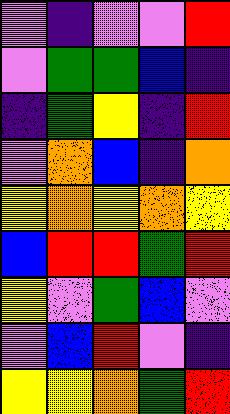[["violet", "indigo", "violet", "violet", "red"], ["violet", "green", "green", "blue", "indigo"], ["indigo", "green", "yellow", "indigo", "red"], ["violet", "orange", "blue", "indigo", "orange"], ["yellow", "orange", "yellow", "orange", "yellow"], ["blue", "red", "red", "green", "red"], ["yellow", "violet", "green", "blue", "violet"], ["violet", "blue", "red", "violet", "indigo"], ["yellow", "yellow", "orange", "green", "red"]]